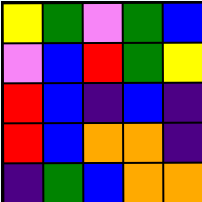[["yellow", "green", "violet", "green", "blue"], ["violet", "blue", "red", "green", "yellow"], ["red", "blue", "indigo", "blue", "indigo"], ["red", "blue", "orange", "orange", "indigo"], ["indigo", "green", "blue", "orange", "orange"]]